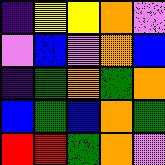[["indigo", "yellow", "yellow", "orange", "violet"], ["violet", "blue", "violet", "orange", "blue"], ["indigo", "green", "orange", "green", "orange"], ["blue", "green", "blue", "orange", "green"], ["red", "red", "green", "orange", "violet"]]